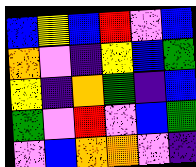[["blue", "yellow", "blue", "red", "violet", "blue"], ["orange", "violet", "indigo", "yellow", "blue", "green"], ["yellow", "indigo", "orange", "green", "indigo", "blue"], ["green", "violet", "red", "violet", "blue", "green"], ["violet", "blue", "orange", "orange", "violet", "indigo"]]